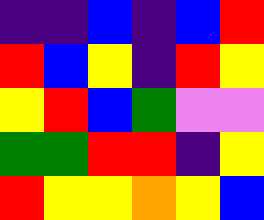[["indigo", "indigo", "blue", "indigo", "blue", "red"], ["red", "blue", "yellow", "indigo", "red", "yellow"], ["yellow", "red", "blue", "green", "violet", "violet"], ["green", "green", "red", "red", "indigo", "yellow"], ["red", "yellow", "yellow", "orange", "yellow", "blue"]]